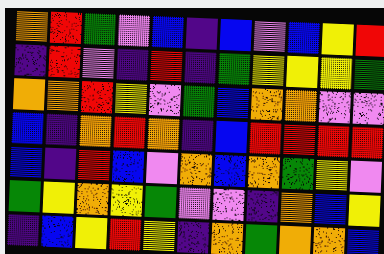[["orange", "red", "green", "violet", "blue", "indigo", "blue", "violet", "blue", "yellow", "red"], ["indigo", "red", "violet", "indigo", "red", "indigo", "green", "yellow", "yellow", "yellow", "green"], ["orange", "orange", "red", "yellow", "violet", "green", "blue", "orange", "orange", "violet", "violet"], ["blue", "indigo", "orange", "red", "orange", "indigo", "blue", "red", "red", "red", "red"], ["blue", "indigo", "red", "blue", "violet", "orange", "blue", "orange", "green", "yellow", "violet"], ["green", "yellow", "orange", "yellow", "green", "violet", "violet", "indigo", "orange", "blue", "yellow"], ["indigo", "blue", "yellow", "red", "yellow", "indigo", "orange", "green", "orange", "orange", "blue"]]